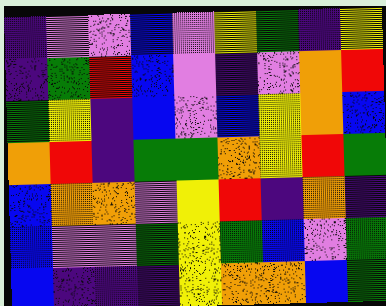[["indigo", "violet", "violet", "blue", "violet", "yellow", "green", "indigo", "yellow"], ["indigo", "green", "red", "blue", "violet", "indigo", "violet", "orange", "red"], ["green", "yellow", "indigo", "blue", "violet", "blue", "yellow", "orange", "blue"], ["orange", "red", "indigo", "green", "green", "orange", "yellow", "red", "green"], ["blue", "orange", "orange", "violet", "yellow", "red", "indigo", "orange", "indigo"], ["blue", "violet", "violet", "green", "yellow", "green", "blue", "violet", "green"], ["blue", "indigo", "indigo", "indigo", "yellow", "orange", "orange", "blue", "green"]]